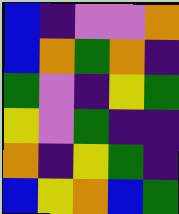[["blue", "indigo", "violet", "violet", "orange"], ["blue", "orange", "green", "orange", "indigo"], ["green", "violet", "indigo", "yellow", "green"], ["yellow", "violet", "green", "indigo", "indigo"], ["orange", "indigo", "yellow", "green", "indigo"], ["blue", "yellow", "orange", "blue", "green"]]